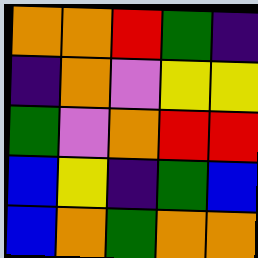[["orange", "orange", "red", "green", "indigo"], ["indigo", "orange", "violet", "yellow", "yellow"], ["green", "violet", "orange", "red", "red"], ["blue", "yellow", "indigo", "green", "blue"], ["blue", "orange", "green", "orange", "orange"]]